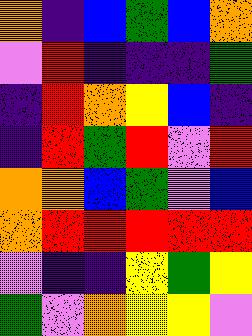[["orange", "indigo", "blue", "green", "blue", "orange"], ["violet", "red", "indigo", "indigo", "indigo", "green"], ["indigo", "red", "orange", "yellow", "blue", "indigo"], ["indigo", "red", "green", "red", "violet", "red"], ["orange", "orange", "blue", "green", "violet", "blue"], ["orange", "red", "red", "red", "red", "red"], ["violet", "indigo", "indigo", "yellow", "green", "yellow"], ["green", "violet", "orange", "yellow", "yellow", "violet"]]